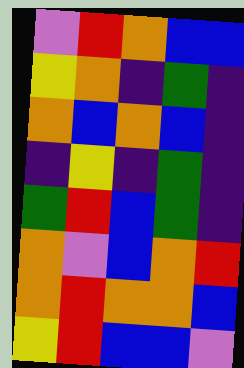[["violet", "red", "orange", "blue", "blue"], ["yellow", "orange", "indigo", "green", "indigo"], ["orange", "blue", "orange", "blue", "indigo"], ["indigo", "yellow", "indigo", "green", "indigo"], ["green", "red", "blue", "green", "indigo"], ["orange", "violet", "blue", "orange", "red"], ["orange", "red", "orange", "orange", "blue"], ["yellow", "red", "blue", "blue", "violet"]]